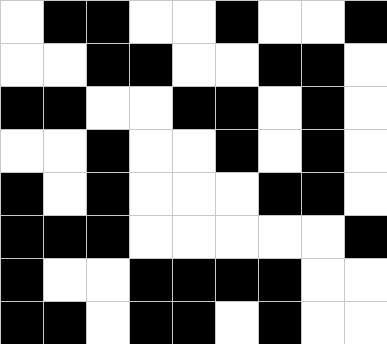[["white", "black", "black", "white", "white", "black", "white", "white", "black"], ["white", "white", "black", "black", "white", "white", "black", "black", "white"], ["black", "black", "white", "white", "black", "black", "white", "black", "white"], ["white", "white", "black", "white", "white", "black", "white", "black", "white"], ["black", "white", "black", "white", "white", "white", "black", "black", "white"], ["black", "black", "black", "white", "white", "white", "white", "white", "black"], ["black", "white", "white", "black", "black", "black", "black", "white", "white"], ["black", "black", "white", "black", "black", "white", "black", "white", "white"]]